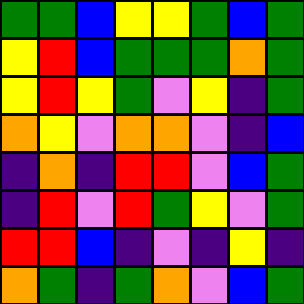[["green", "green", "blue", "yellow", "yellow", "green", "blue", "green"], ["yellow", "red", "blue", "green", "green", "green", "orange", "green"], ["yellow", "red", "yellow", "green", "violet", "yellow", "indigo", "green"], ["orange", "yellow", "violet", "orange", "orange", "violet", "indigo", "blue"], ["indigo", "orange", "indigo", "red", "red", "violet", "blue", "green"], ["indigo", "red", "violet", "red", "green", "yellow", "violet", "green"], ["red", "red", "blue", "indigo", "violet", "indigo", "yellow", "indigo"], ["orange", "green", "indigo", "green", "orange", "violet", "blue", "green"]]